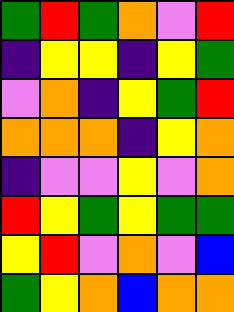[["green", "red", "green", "orange", "violet", "red"], ["indigo", "yellow", "yellow", "indigo", "yellow", "green"], ["violet", "orange", "indigo", "yellow", "green", "red"], ["orange", "orange", "orange", "indigo", "yellow", "orange"], ["indigo", "violet", "violet", "yellow", "violet", "orange"], ["red", "yellow", "green", "yellow", "green", "green"], ["yellow", "red", "violet", "orange", "violet", "blue"], ["green", "yellow", "orange", "blue", "orange", "orange"]]